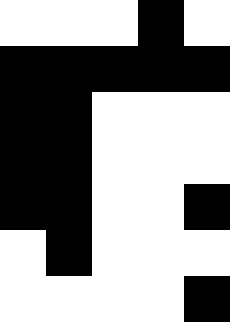[["white", "white", "white", "black", "white"], ["black", "black", "black", "black", "black"], ["black", "black", "white", "white", "white"], ["black", "black", "white", "white", "white"], ["black", "black", "white", "white", "black"], ["white", "black", "white", "white", "white"], ["white", "white", "white", "white", "black"]]